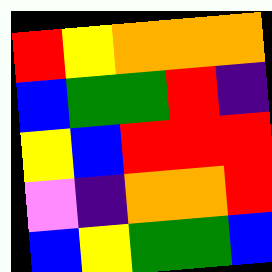[["red", "yellow", "orange", "orange", "orange"], ["blue", "green", "green", "red", "indigo"], ["yellow", "blue", "red", "red", "red"], ["violet", "indigo", "orange", "orange", "red"], ["blue", "yellow", "green", "green", "blue"]]